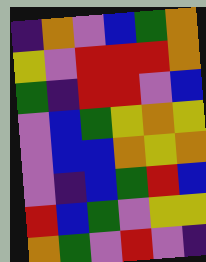[["indigo", "orange", "violet", "blue", "green", "orange"], ["yellow", "violet", "red", "red", "red", "orange"], ["green", "indigo", "red", "red", "violet", "blue"], ["violet", "blue", "green", "yellow", "orange", "yellow"], ["violet", "blue", "blue", "orange", "yellow", "orange"], ["violet", "indigo", "blue", "green", "red", "blue"], ["red", "blue", "green", "violet", "yellow", "yellow"], ["orange", "green", "violet", "red", "violet", "indigo"]]